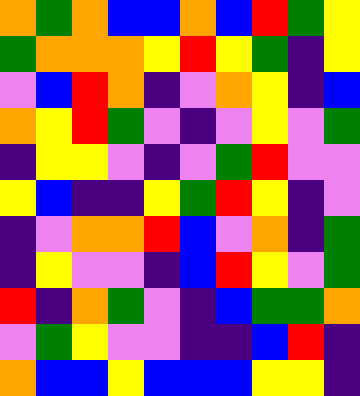[["orange", "green", "orange", "blue", "blue", "orange", "blue", "red", "green", "yellow"], ["green", "orange", "orange", "orange", "yellow", "red", "yellow", "green", "indigo", "yellow"], ["violet", "blue", "red", "orange", "indigo", "violet", "orange", "yellow", "indigo", "blue"], ["orange", "yellow", "red", "green", "violet", "indigo", "violet", "yellow", "violet", "green"], ["indigo", "yellow", "yellow", "violet", "indigo", "violet", "green", "red", "violet", "violet"], ["yellow", "blue", "indigo", "indigo", "yellow", "green", "red", "yellow", "indigo", "violet"], ["indigo", "violet", "orange", "orange", "red", "blue", "violet", "orange", "indigo", "green"], ["indigo", "yellow", "violet", "violet", "indigo", "blue", "red", "yellow", "violet", "green"], ["red", "indigo", "orange", "green", "violet", "indigo", "blue", "green", "green", "orange"], ["violet", "green", "yellow", "violet", "violet", "indigo", "indigo", "blue", "red", "indigo"], ["orange", "blue", "blue", "yellow", "blue", "blue", "blue", "yellow", "yellow", "indigo"]]